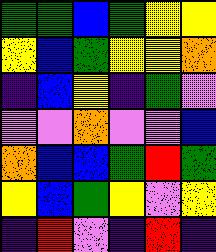[["green", "green", "blue", "green", "yellow", "yellow"], ["yellow", "blue", "green", "yellow", "yellow", "orange"], ["indigo", "blue", "yellow", "indigo", "green", "violet"], ["violet", "violet", "orange", "violet", "violet", "blue"], ["orange", "blue", "blue", "green", "red", "green"], ["yellow", "blue", "green", "yellow", "violet", "yellow"], ["indigo", "red", "violet", "indigo", "red", "indigo"]]